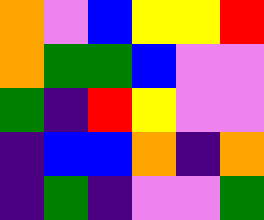[["orange", "violet", "blue", "yellow", "yellow", "red"], ["orange", "green", "green", "blue", "violet", "violet"], ["green", "indigo", "red", "yellow", "violet", "violet"], ["indigo", "blue", "blue", "orange", "indigo", "orange"], ["indigo", "green", "indigo", "violet", "violet", "green"]]